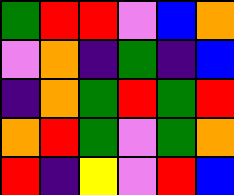[["green", "red", "red", "violet", "blue", "orange"], ["violet", "orange", "indigo", "green", "indigo", "blue"], ["indigo", "orange", "green", "red", "green", "red"], ["orange", "red", "green", "violet", "green", "orange"], ["red", "indigo", "yellow", "violet", "red", "blue"]]